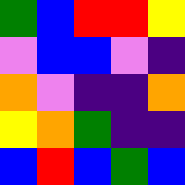[["green", "blue", "red", "red", "yellow"], ["violet", "blue", "blue", "violet", "indigo"], ["orange", "violet", "indigo", "indigo", "orange"], ["yellow", "orange", "green", "indigo", "indigo"], ["blue", "red", "blue", "green", "blue"]]